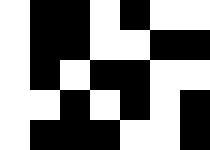[["white", "black", "black", "white", "black", "white", "white"], ["white", "black", "black", "white", "white", "black", "black"], ["white", "black", "white", "black", "black", "white", "white"], ["white", "white", "black", "white", "black", "white", "black"], ["white", "black", "black", "black", "white", "white", "black"]]